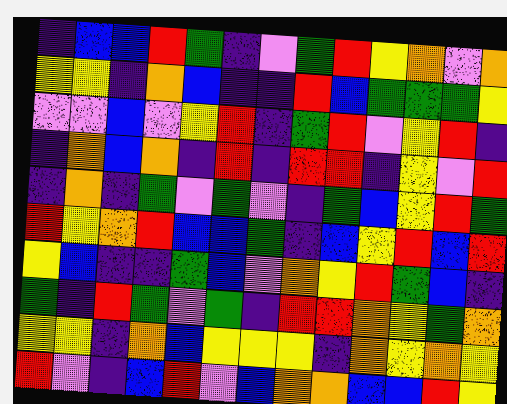[["indigo", "blue", "blue", "red", "green", "indigo", "violet", "green", "red", "yellow", "orange", "violet", "orange"], ["yellow", "yellow", "indigo", "orange", "blue", "indigo", "indigo", "red", "blue", "green", "green", "green", "yellow"], ["violet", "violet", "blue", "violet", "yellow", "red", "indigo", "green", "red", "violet", "yellow", "red", "indigo"], ["indigo", "orange", "blue", "orange", "indigo", "red", "indigo", "red", "red", "indigo", "yellow", "violet", "red"], ["indigo", "orange", "indigo", "green", "violet", "green", "violet", "indigo", "green", "blue", "yellow", "red", "green"], ["red", "yellow", "orange", "red", "blue", "blue", "green", "indigo", "blue", "yellow", "red", "blue", "red"], ["yellow", "blue", "indigo", "indigo", "green", "blue", "violet", "orange", "yellow", "red", "green", "blue", "indigo"], ["green", "indigo", "red", "green", "violet", "green", "indigo", "red", "red", "orange", "yellow", "green", "orange"], ["yellow", "yellow", "indigo", "orange", "blue", "yellow", "yellow", "yellow", "indigo", "orange", "yellow", "orange", "yellow"], ["red", "violet", "indigo", "blue", "red", "violet", "blue", "orange", "orange", "blue", "blue", "red", "yellow"]]